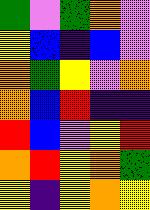[["green", "violet", "green", "orange", "violet"], ["yellow", "blue", "indigo", "blue", "violet"], ["orange", "green", "yellow", "violet", "orange"], ["orange", "blue", "red", "indigo", "indigo"], ["red", "blue", "violet", "yellow", "red"], ["orange", "red", "yellow", "orange", "green"], ["yellow", "indigo", "yellow", "orange", "yellow"]]